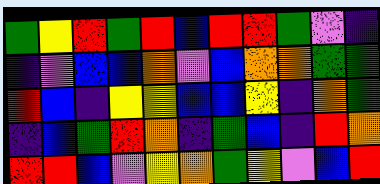[["green", "yellow", "red", "green", "red", "blue", "red", "red", "green", "violet", "indigo"], ["indigo", "violet", "blue", "blue", "orange", "violet", "blue", "orange", "orange", "green", "green"], ["red", "blue", "indigo", "yellow", "yellow", "blue", "blue", "yellow", "indigo", "orange", "green"], ["indigo", "blue", "green", "red", "orange", "indigo", "green", "blue", "indigo", "red", "orange"], ["red", "red", "blue", "violet", "yellow", "orange", "green", "yellow", "violet", "blue", "red"]]